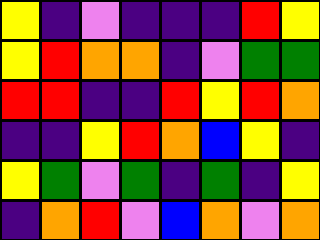[["yellow", "indigo", "violet", "indigo", "indigo", "indigo", "red", "yellow"], ["yellow", "red", "orange", "orange", "indigo", "violet", "green", "green"], ["red", "red", "indigo", "indigo", "red", "yellow", "red", "orange"], ["indigo", "indigo", "yellow", "red", "orange", "blue", "yellow", "indigo"], ["yellow", "green", "violet", "green", "indigo", "green", "indigo", "yellow"], ["indigo", "orange", "red", "violet", "blue", "orange", "violet", "orange"]]